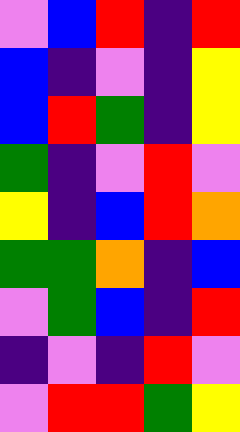[["violet", "blue", "red", "indigo", "red"], ["blue", "indigo", "violet", "indigo", "yellow"], ["blue", "red", "green", "indigo", "yellow"], ["green", "indigo", "violet", "red", "violet"], ["yellow", "indigo", "blue", "red", "orange"], ["green", "green", "orange", "indigo", "blue"], ["violet", "green", "blue", "indigo", "red"], ["indigo", "violet", "indigo", "red", "violet"], ["violet", "red", "red", "green", "yellow"]]